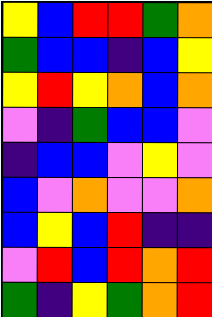[["yellow", "blue", "red", "red", "green", "orange"], ["green", "blue", "blue", "indigo", "blue", "yellow"], ["yellow", "red", "yellow", "orange", "blue", "orange"], ["violet", "indigo", "green", "blue", "blue", "violet"], ["indigo", "blue", "blue", "violet", "yellow", "violet"], ["blue", "violet", "orange", "violet", "violet", "orange"], ["blue", "yellow", "blue", "red", "indigo", "indigo"], ["violet", "red", "blue", "red", "orange", "red"], ["green", "indigo", "yellow", "green", "orange", "red"]]